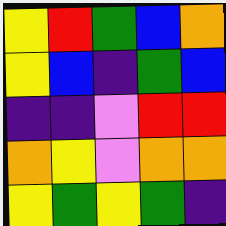[["yellow", "red", "green", "blue", "orange"], ["yellow", "blue", "indigo", "green", "blue"], ["indigo", "indigo", "violet", "red", "red"], ["orange", "yellow", "violet", "orange", "orange"], ["yellow", "green", "yellow", "green", "indigo"]]